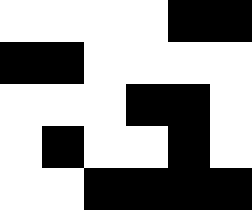[["white", "white", "white", "white", "black", "black"], ["black", "black", "white", "white", "white", "white"], ["white", "white", "white", "black", "black", "white"], ["white", "black", "white", "white", "black", "white"], ["white", "white", "black", "black", "black", "black"]]